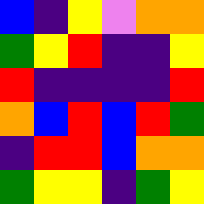[["blue", "indigo", "yellow", "violet", "orange", "orange"], ["green", "yellow", "red", "indigo", "indigo", "yellow"], ["red", "indigo", "indigo", "indigo", "indigo", "red"], ["orange", "blue", "red", "blue", "red", "green"], ["indigo", "red", "red", "blue", "orange", "orange"], ["green", "yellow", "yellow", "indigo", "green", "yellow"]]